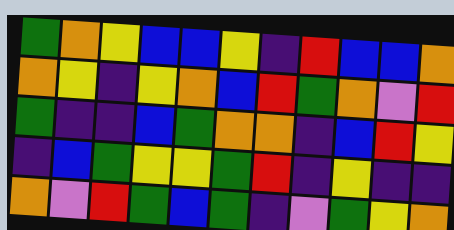[["green", "orange", "yellow", "blue", "blue", "yellow", "indigo", "red", "blue", "blue", "orange"], ["orange", "yellow", "indigo", "yellow", "orange", "blue", "red", "green", "orange", "violet", "red"], ["green", "indigo", "indigo", "blue", "green", "orange", "orange", "indigo", "blue", "red", "yellow"], ["indigo", "blue", "green", "yellow", "yellow", "green", "red", "indigo", "yellow", "indigo", "indigo"], ["orange", "violet", "red", "green", "blue", "green", "indigo", "violet", "green", "yellow", "orange"]]